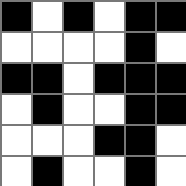[["black", "white", "black", "white", "black", "black"], ["white", "white", "white", "white", "black", "white"], ["black", "black", "white", "black", "black", "black"], ["white", "black", "white", "white", "black", "black"], ["white", "white", "white", "black", "black", "white"], ["white", "black", "white", "white", "black", "white"]]